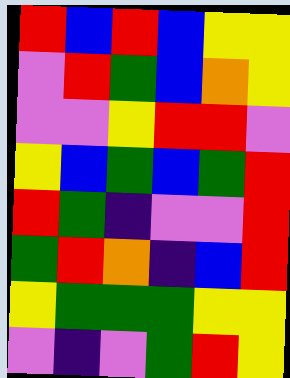[["red", "blue", "red", "blue", "yellow", "yellow"], ["violet", "red", "green", "blue", "orange", "yellow"], ["violet", "violet", "yellow", "red", "red", "violet"], ["yellow", "blue", "green", "blue", "green", "red"], ["red", "green", "indigo", "violet", "violet", "red"], ["green", "red", "orange", "indigo", "blue", "red"], ["yellow", "green", "green", "green", "yellow", "yellow"], ["violet", "indigo", "violet", "green", "red", "yellow"]]